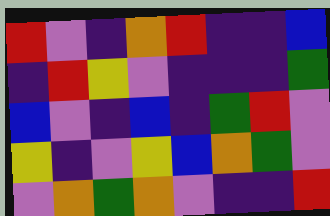[["red", "violet", "indigo", "orange", "red", "indigo", "indigo", "blue"], ["indigo", "red", "yellow", "violet", "indigo", "indigo", "indigo", "green"], ["blue", "violet", "indigo", "blue", "indigo", "green", "red", "violet"], ["yellow", "indigo", "violet", "yellow", "blue", "orange", "green", "violet"], ["violet", "orange", "green", "orange", "violet", "indigo", "indigo", "red"]]